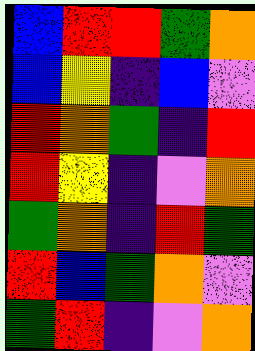[["blue", "red", "red", "green", "orange"], ["blue", "yellow", "indigo", "blue", "violet"], ["red", "orange", "green", "indigo", "red"], ["red", "yellow", "indigo", "violet", "orange"], ["green", "orange", "indigo", "red", "green"], ["red", "blue", "green", "orange", "violet"], ["green", "red", "indigo", "violet", "orange"]]